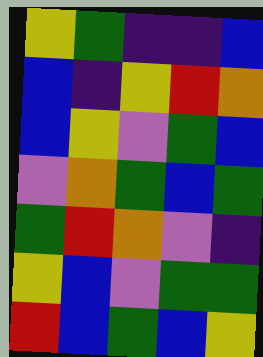[["yellow", "green", "indigo", "indigo", "blue"], ["blue", "indigo", "yellow", "red", "orange"], ["blue", "yellow", "violet", "green", "blue"], ["violet", "orange", "green", "blue", "green"], ["green", "red", "orange", "violet", "indigo"], ["yellow", "blue", "violet", "green", "green"], ["red", "blue", "green", "blue", "yellow"]]